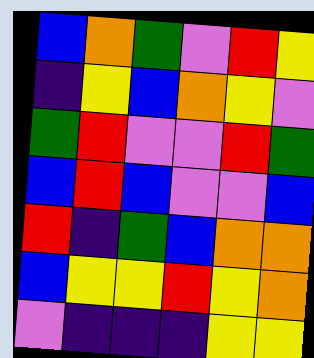[["blue", "orange", "green", "violet", "red", "yellow"], ["indigo", "yellow", "blue", "orange", "yellow", "violet"], ["green", "red", "violet", "violet", "red", "green"], ["blue", "red", "blue", "violet", "violet", "blue"], ["red", "indigo", "green", "blue", "orange", "orange"], ["blue", "yellow", "yellow", "red", "yellow", "orange"], ["violet", "indigo", "indigo", "indigo", "yellow", "yellow"]]